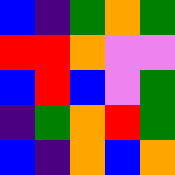[["blue", "indigo", "green", "orange", "green"], ["red", "red", "orange", "violet", "violet"], ["blue", "red", "blue", "violet", "green"], ["indigo", "green", "orange", "red", "green"], ["blue", "indigo", "orange", "blue", "orange"]]